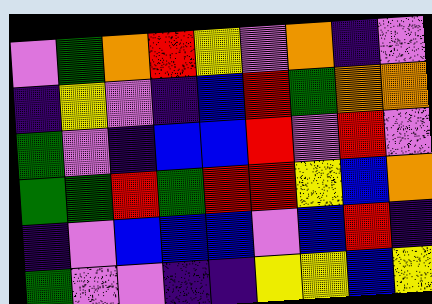[["violet", "green", "orange", "red", "yellow", "violet", "orange", "indigo", "violet"], ["indigo", "yellow", "violet", "indigo", "blue", "red", "green", "orange", "orange"], ["green", "violet", "indigo", "blue", "blue", "red", "violet", "red", "violet"], ["green", "green", "red", "green", "red", "red", "yellow", "blue", "orange"], ["indigo", "violet", "blue", "blue", "blue", "violet", "blue", "red", "indigo"], ["green", "violet", "violet", "indigo", "indigo", "yellow", "yellow", "blue", "yellow"]]